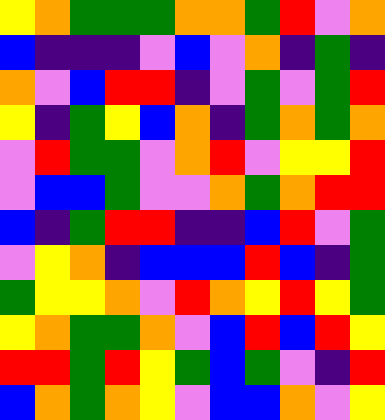[["yellow", "orange", "green", "green", "green", "orange", "orange", "green", "red", "violet", "orange"], ["blue", "indigo", "indigo", "indigo", "violet", "blue", "violet", "orange", "indigo", "green", "indigo"], ["orange", "violet", "blue", "red", "red", "indigo", "violet", "green", "violet", "green", "red"], ["yellow", "indigo", "green", "yellow", "blue", "orange", "indigo", "green", "orange", "green", "orange"], ["violet", "red", "green", "green", "violet", "orange", "red", "violet", "yellow", "yellow", "red"], ["violet", "blue", "blue", "green", "violet", "violet", "orange", "green", "orange", "red", "red"], ["blue", "indigo", "green", "red", "red", "indigo", "indigo", "blue", "red", "violet", "green"], ["violet", "yellow", "orange", "indigo", "blue", "blue", "blue", "red", "blue", "indigo", "green"], ["green", "yellow", "yellow", "orange", "violet", "red", "orange", "yellow", "red", "yellow", "green"], ["yellow", "orange", "green", "green", "orange", "violet", "blue", "red", "blue", "red", "yellow"], ["red", "red", "green", "red", "yellow", "green", "blue", "green", "violet", "indigo", "red"], ["blue", "orange", "green", "orange", "yellow", "violet", "blue", "blue", "orange", "violet", "yellow"]]